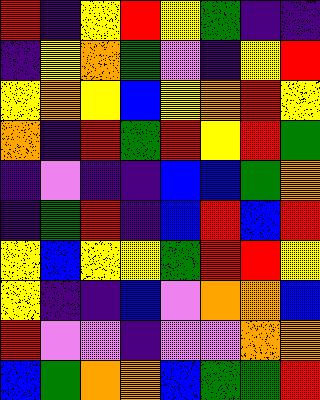[["red", "indigo", "yellow", "red", "yellow", "green", "indigo", "indigo"], ["indigo", "yellow", "orange", "green", "violet", "indigo", "yellow", "red"], ["yellow", "orange", "yellow", "blue", "yellow", "orange", "red", "yellow"], ["orange", "indigo", "red", "green", "red", "yellow", "red", "green"], ["indigo", "violet", "indigo", "indigo", "blue", "blue", "green", "orange"], ["indigo", "green", "red", "indigo", "blue", "red", "blue", "red"], ["yellow", "blue", "yellow", "yellow", "green", "red", "red", "yellow"], ["yellow", "indigo", "indigo", "blue", "violet", "orange", "orange", "blue"], ["red", "violet", "violet", "indigo", "violet", "violet", "orange", "orange"], ["blue", "green", "orange", "orange", "blue", "green", "green", "red"]]